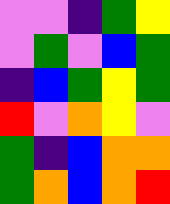[["violet", "violet", "indigo", "green", "yellow"], ["violet", "green", "violet", "blue", "green"], ["indigo", "blue", "green", "yellow", "green"], ["red", "violet", "orange", "yellow", "violet"], ["green", "indigo", "blue", "orange", "orange"], ["green", "orange", "blue", "orange", "red"]]